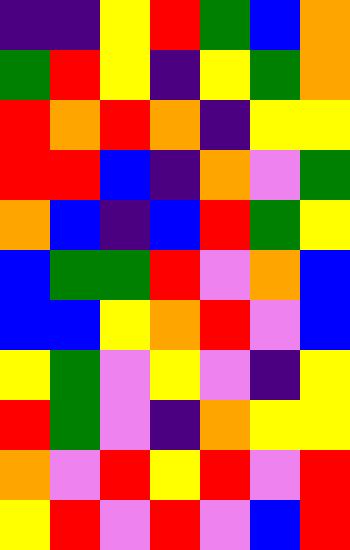[["indigo", "indigo", "yellow", "red", "green", "blue", "orange"], ["green", "red", "yellow", "indigo", "yellow", "green", "orange"], ["red", "orange", "red", "orange", "indigo", "yellow", "yellow"], ["red", "red", "blue", "indigo", "orange", "violet", "green"], ["orange", "blue", "indigo", "blue", "red", "green", "yellow"], ["blue", "green", "green", "red", "violet", "orange", "blue"], ["blue", "blue", "yellow", "orange", "red", "violet", "blue"], ["yellow", "green", "violet", "yellow", "violet", "indigo", "yellow"], ["red", "green", "violet", "indigo", "orange", "yellow", "yellow"], ["orange", "violet", "red", "yellow", "red", "violet", "red"], ["yellow", "red", "violet", "red", "violet", "blue", "red"]]